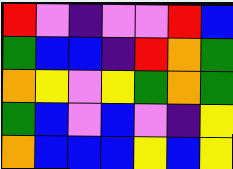[["red", "violet", "indigo", "violet", "violet", "red", "blue"], ["green", "blue", "blue", "indigo", "red", "orange", "green"], ["orange", "yellow", "violet", "yellow", "green", "orange", "green"], ["green", "blue", "violet", "blue", "violet", "indigo", "yellow"], ["orange", "blue", "blue", "blue", "yellow", "blue", "yellow"]]